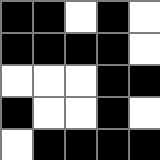[["black", "black", "white", "black", "white"], ["black", "black", "black", "black", "white"], ["white", "white", "white", "black", "black"], ["black", "white", "white", "black", "white"], ["white", "black", "black", "black", "black"]]